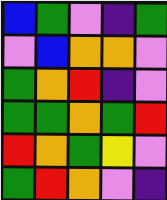[["blue", "green", "violet", "indigo", "green"], ["violet", "blue", "orange", "orange", "violet"], ["green", "orange", "red", "indigo", "violet"], ["green", "green", "orange", "green", "red"], ["red", "orange", "green", "yellow", "violet"], ["green", "red", "orange", "violet", "indigo"]]